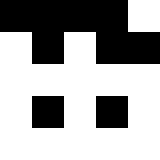[["black", "black", "black", "black", "white"], ["white", "black", "white", "black", "black"], ["white", "white", "white", "white", "white"], ["white", "black", "white", "black", "white"], ["white", "white", "white", "white", "white"]]